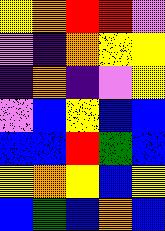[["yellow", "orange", "red", "red", "violet"], ["violet", "indigo", "orange", "yellow", "yellow"], ["indigo", "orange", "indigo", "violet", "yellow"], ["violet", "blue", "yellow", "blue", "blue"], ["blue", "blue", "red", "green", "blue"], ["yellow", "orange", "yellow", "blue", "yellow"], ["blue", "green", "blue", "orange", "blue"]]